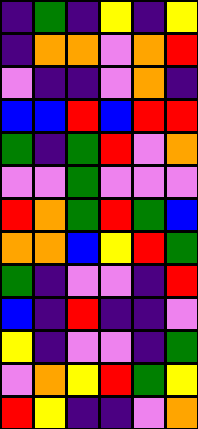[["indigo", "green", "indigo", "yellow", "indigo", "yellow"], ["indigo", "orange", "orange", "violet", "orange", "red"], ["violet", "indigo", "indigo", "violet", "orange", "indigo"], ["blue", "blue", "red", "blue", "red", "red"], ["green", "indigo", "green", "red", "violet", "orange"], ["violet", "violet", "green", "violet", "violet", "violet"], ["red", "orange", "green", "red", "green", "blue"], ["orange", "orange", "blue", "yellow", "red", "green"], ["green", "indigo", "violet", "violet", "indigo", "red"], ["blue", "indigo", "red", "indigo", "indigo", "violet"], ["yellow", "indigo", "violet", "violet", "indigo", "green"], ["violet", "orange", "yellow", "red", "green", "yellow"], ["red", "yellow", "indigo", "indigo", "violet", "orange"]]